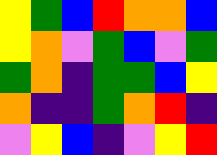[["yellow", "green", "blue", "red", "orange", "orange", "blue"], ["yellow", "orange", "violet", "green", "blue", "violet", "green"], ["green", "orange", "indigo", "green", "green", "blue", "yellow"], ["orange", "indigo", "indigo", "green", "orange", "red", "indigo"], ["violet", "yellow", "blue", "indigo", "violet", "yellow", "red"]]